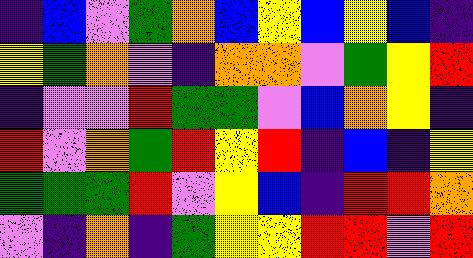[["indigo", "blue", "violet", "green", "orange", "blue", "yellow", "blue", "yellow", "blue", "indigo"], ["yellow", "green", "orange", "violet", "indigo", "orange", "orange", "violet", "green", "yellow", "red"], ["indigo", "violet", "violet", "red", "green", "green", "violet", "blue", "orange", "yellow", "indigo"], ["red", "violet", "orange", "green", "red", "yellow", "red", "indigo", "blue", "indigo", "yellow"], ["green", "green", "green", "red", "violet", "yellow", "blue", "indigo", "red", "red", "orange"], ["violet", "indigo", "orange", "indigo", "green", "yellow", "yellow", "red", "red", "violet", "red"]]